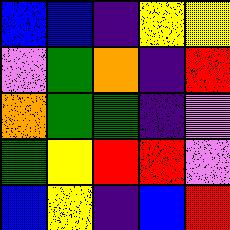[["blue", "blue", "indigo", "yellow", "yellow"], ["violet", "green", "orange", "indigo", "red"], ["orange", "green", "green", "indigo", "violet"], ["green", "yellow", "red", "red", "violet"], ["blue", "yellow", "indigo", "blue", "red"]]